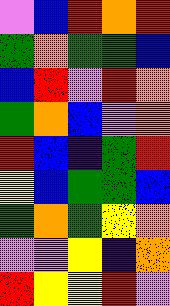[["violet", "blue", "red", "orange", "red"], ["green", "orange", "green", "green", "blue"], ["blue", "red", "violet", "red", "orange"], ["green", "orange", "blue", "violet", "orange"], ["red", "blue", "indigo", "green", "red"], ["yellow", "blue", "green", "green", "blue"], ["green", "orange", "green", "yellow", "orange"], ["violet", "violet", "yellow", "indigo", "orange"], ["red", "yellow", "yellow", "red", "violet"]]